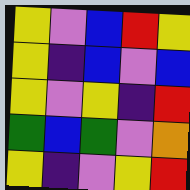[["yellow", "violet", "blue", "red", "yellow"], ["yellow", "indigo", "blue", "violet", "blue"], ["yellow", "violet", "yellow", "indigo", "red"], ["green", "blue", "green", "violet", "orange"], ["yellow", "indigo", "violet", "yellow", "red"]]